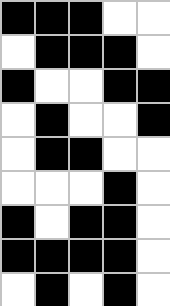[["black", "black", "black", "white", "white"], ["white", "black", "black", "black", "white"], ["black", "white", "white", "black", "black"], ["white", "black", "white", "white", "black"], ["white", "black", "black", "white", "white"], ["white", "white", "white", "black", "white"], ["black", "white", "black", "black", "white"], ["black", "black", "black", "black", "white"], ["white", "black", "white", "black", "white"]]